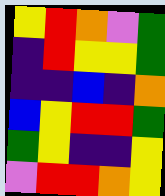[["yellow", "red", "orange", "violet", "green"], ["indigo", "red", "yellow", "yellow", "green"], ["indigo", "indigo", "blue", "indigo", "orange"], ["blue", "yellow", "red", "red", "green"], ["green", "yellow", "indigo", "indigo", "yellow"], ["violet", "red", "red", "orange", "yellow"]]